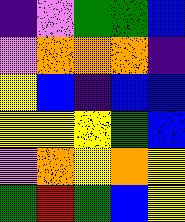[["indigo", "violet", "green", "green", "blue"], ["violet", "orange", "orange", "orange", "indigo"], ["yellow", "blue", "indigo", "blue", "blue"], ["yellow", "yellow", "yellow", "green", "blue"], ["violet", "orange", "yellow", "orange", "yellow"], ["green", "red", "green", "blue", "yellow"]]